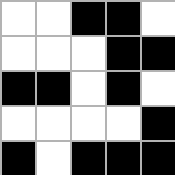[["white", "white", "black", "black", "white"], ["white", "white", "white", "black", "black"], ["black", "black", "white", "black", "white"], ["white", "white", "white", "white", "black"], ["black", "white", "black", "black", "black"]]